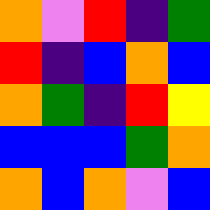[["orange", "violet", "red", "indigo", "green"], ["red", "indigo", "blue", "orange", "blue"], ["orange", "green", "indigo", "red", "yellow"], ["blue", "blue", "blue", "green", "orange"], ["orange", "blue", "orange", "violet", "blue"]]